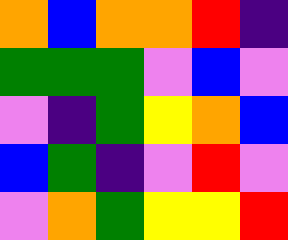[["orange", "blue", "orange", "orange", "red", "indigo"], ["green", "green", "green", "violet", "blue", "violet"], ["violet", "indigo", "green", "yellow", "orange", "blue"], ["blue", "green", "indigo", "violet", "red", "violet"], ["violet", "orange", "green", "yellow", "yellow", "red"]]